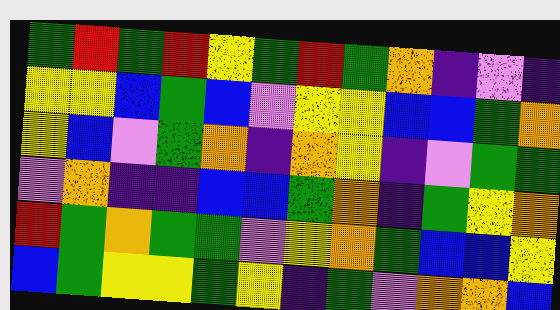[["green", "red", "green", "red", "yellow", "green", "red", "green", "orange", "indigo", "violet", "indigo"], ["yellow", "yellow", "blue", "green", "blue", "violet", "yellow", "yellow", "blue", "blue", "green", "orange"], ["yellow", "blue", "violet", "green", "orange", "indigo", "orange", "yellow", "indigo", "violet", "green", "green"], ["violet", "orange", "indigo", "indigo", "blue", "blue", "green", "orange", "indigo", "green", "yellow", "orange"], ["red", "green", "orange", "green", "green", "violet", "yellow", "orange", "green", "blue", "blue", "yellow"], ["blue", "green", "yellow", "yellow", "green", "yellow", "indigo", "green", "violet", "orange", "orange", "blue"]]